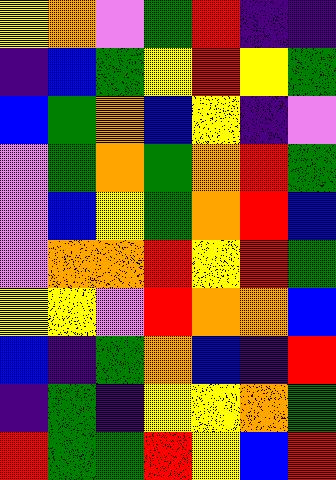[["yellow", "orange", "violet", "green", "red", "indigo", "indigo"], ["indigo", "blue", "green", "yellow", "red", "yellow", "green"], ["blue", "green", "orange", "blue", "yellow", "indigo", "violet"], ["violet", "green", "orange", "green", "orange", "red", "green"], ["violet", "blue", "yellow", "green", "orange", "red", "blue"], ["violet", "orange", "orange", "red", "yellow", "red", "green"], ["yellow", "yellow", "violet", "red", "orange", "orange", "blue"], ["blue", "indigo", "green", "orange", "blue", "indigo", "red"], ["indigo", "green", "indigo", "yellow", "yellow", "orange", "green"], ["red", "green", "green", "red", "yellow", "blue", "red"]]